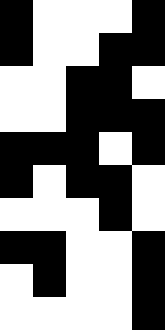[["black", "white", "white", "white", "black"], ["black", "white", "white", "black", "black"], ["white", "white", "black", "black", "white"], ["white", "white", "black", "black", "black"], ["black", "black", "black", "white", "black"], ["black", "white", "black", "black", "white"], ["white", "white", "white", "black", "white"], ["black", "black", "white", "white", "black"], ["white", "black", "white", "white", "black"], ["white", "white", "white", "white", "black"]]